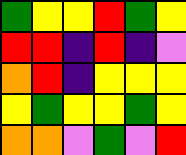[["green", "yellow", "yellow", "red", "green", "yellow"], ["red", "red", "indigo", "red", "indigo", "violet"], ["orange", "red", "indigo", "yellow", "yellow", "yellow"], ["yellow", "green", "yellow", "yellow", "green", "yellow"], ["orange", "orange", "violet", "green", "violet", "red"]]